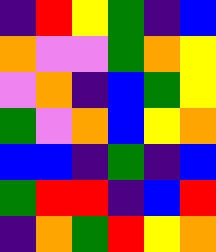[["indigo", "red", "yellow", "green", "indigo", "blue"], ["orange", "violet", "violet", "green", "orange", "yellow"], ["violet", "orange", "indigo", "blue", "green", "yellow"], ["green", "violet", "orange", "blue", "yellow", "orange"], ["blue", "blue", "indigo", "green", "indigo", "blue"], ["green", "red", "red", "indigo", "blue", "red"], ["indigo", "orange", "green", "red", "yellow", "orange"]]